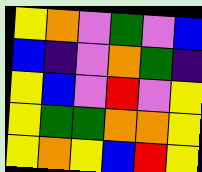[["yellow", "orange", "violet", "green", "violet", "blue"], ["blue", "indigo", "violet", "orange", "green", "indigo"], ["yellow", "blue", "violet", "red", "violet", "yellow"], ["yellow", "green", "green", "orange", "orange", "yellow"], ["yellow", "orange", "yellow", "blue", "red", "yellow"]]